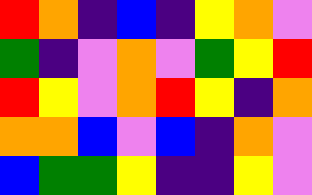[["red", "orange", "indigo", "blue", "indigo", "yellow", "orange", "violet"], ["green", "indigo", "violet", "orange", "violet", "green", "yellow", "red"], ["red", "yellow", "violet", "orange", "red", "yellow", "indigo", "orange"], ["orange", "orange", "blue", "violet", "blue", "indigo", "orange", "violet"], ["blue", "green", "green", "yellow", "indigo", "indigo", "yellow", "violet"]]